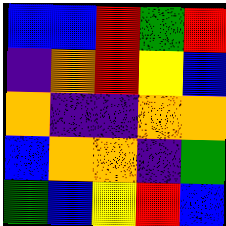[["blue", "blue", "red", "green", "red"], ["indigo", "orange", "red", "yellow", "blue"], ["orange", "indigo", "indigo", "orange", "orange"], ["blue", "orange", "orange", "indigo", "green"], ["green", "blue", "yellow", "red", "blue"]]